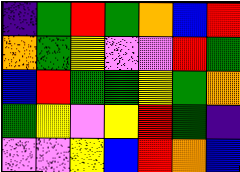[["indigo", "green", "red", "green", "orange", "blue", "red"], ["orange", "green", "yellow", "violet", "violet", "red", "green"], ["blue", "red", "green", "green", "yellow", "green", "orange"], ["green", "yellow", "violet", "yellow", "red", "green", "indigo"], ["violet", "violet", "yellow", "blue", "red", "orange", "blue"]]